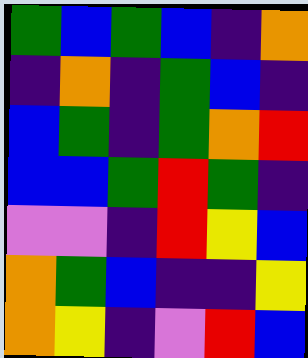[["green", "blue", "green", "blue", "indigo", "orange"], ["indigo", "orange", "indigo", "green", "blue", "indigo"], ["blue", "green", "indigo", "green", "orange", "red"], ["blue", "blue", "green", "red", "green", "indigo"], ["violet", "violet", "indigo", "red", "yellow", "blue"], ["orange", "green", "blue", "indigo", "indigo", "yellow"], ["orange", "yellow", "indigo", "violet", "red", "blue"]]